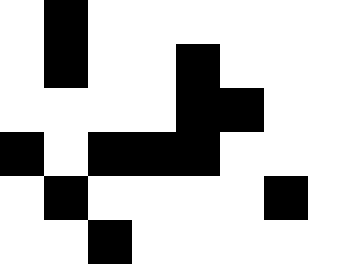[["white", "black", "white", "white", "white", "white", "white", "white"], ["white", "black", "white", "white", "black", "white", "white", "white"], ["white", "white", "white", "white", "black", "black", "white", "white"], ["black", "white", "black", "black", "black", "white", "white", "white"], ["white", "black", "white", "white", "white", "white", "black", "white"], ["white", "white", "black", "white", "white", "white", "white", "white"]]